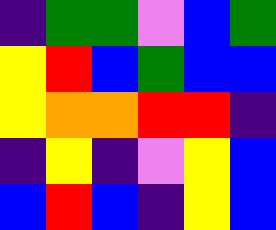[["indigo", "green", "green", "violet", "blue", "green"], ["yellow", "red", "blue", "green", "blue", "blue"], ["yellow", "orange", "orange", "red", "red", "indigo"], ["indigo", "yellow", "indigo", "violet", "yellow", "blue"], ["blue", "red", "blue", "indigo", "yellow", "blue"]]